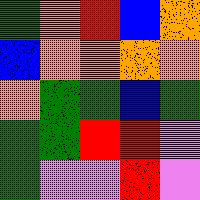[["green", "orange", "red", "blue", "orange"], ["blue", "orange", "orange", "orange", "orange"], ["orange", "green", "green", "blue", "green"], ["green", "green", "red", "red", "violet"], ["green", "violet", "violet", "red", "violet"]]